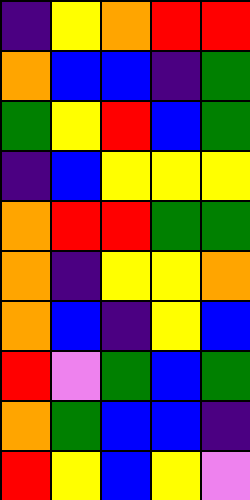[["indigo", "yellow", "orange", "red", "red"], ["orange", "blue", "blue", "indigo", "green"], ["green", "yellow", "red", "blue", "green"], ["indigo", "blue", "yellow", "yellow", "yellow"], ["orange", "red", "red", "green", "green"], ["orange", "indigo", "yellow", "yellow", "orange"], ["orange", "blue", "indigo", "yellow", "blue"], ["red", "violet", "green", "blue", "green"], ["orange", "green", "blue", "blue", "indigo"], ["red", "yellow", "blue", "yellow", "violet"]]